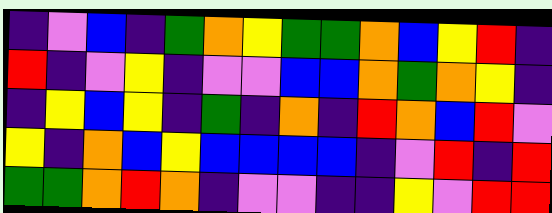[["indigo", "violet", "blue", "indigo", "green", "orange", "yellow", "green", "green", "orange", "blue", "yellow", "red", "indigo"], ["red", "indigo", "violet", "yellow", "indigo", "violet", "violet", "blue", "blue", "orange", "green", "orange", "yellow", "indigo"], ["indigo", "yellow", "blue", "yellow", "indigo", "green", "indigo", "orange", "indigo", "red", "orange", "blue", "red", "violet"], ["yellow", "indigo", "orange", "blue", "yellow", "blue", "blue", "blue", "blue", "indigo", "violet", "red", "indigo", "red"], ["green", "green", "orange", "red", "orange", "indigo", "violet", "violet", "indigo", "indigo", "yellow", "violet", "red", "red"]]